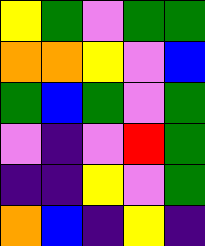[["yellow", "green", "violet", "green", "green"], ["orange", "orange", "yellow", "violet", "blue"], ["green", "blue", "green", "violet", "green"], ["violet", "indigo", "violet", "red", "green"], ["indigo", "indigo", "yellow", "violet", "green"], ["orange", "blue", "indigo", "yellow", "indigo"]]